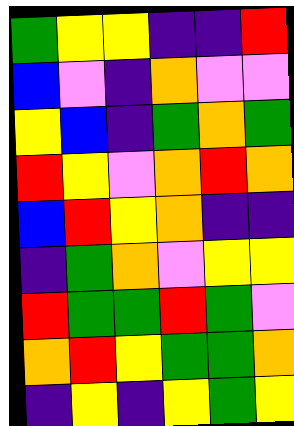[["green", "yellow", "yellow", "indigo", "indigo", "red"], ["blue", "violet", "indigo", "orange", "violet", "violet"], ["yellow", "blue", "indigo", "green", "orange", "green"], ["red", "yellow", "violet", "orange", "red", "orange"], ["blue", "red", "yellow", "orange", "indigo", "indigo"], ["indigo", "green", "orange", "violet", "yellow", "yellow"], ["red", "green", "green", "red", "green", "violet"], ["orange", "red", "yellow", "green", "green", "orange"], ["indigo", "yellow", "indigo", "yellow", "green", "yellow"]]